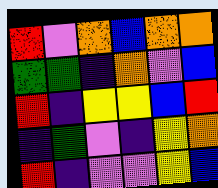[["red", "violet", "orange", "blue", "orange", "orange"], ["green", "green", "indigo", "orange", "violet", "blue"], ["red", "indigo", "yellow", "yellow", "blue", "red"], ["indigo", "green", "violet", "indigo", "yellow", "orange"], ["red", "indigo", "violet", "violet", "yellow", "blue"]]